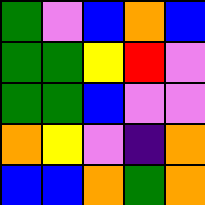[["green", "violet", "blue", "orange", "blue"], ["green", "green", "yellow", "red", "violet"], ["green", "green", "blue", "violet", "violet"], ["orange", "yellow", "violet", "indigo", "orange"], ["blue", "blue", "orange", "green", "orange"]]